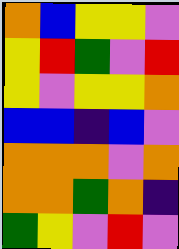[["orange", "blue", "yellow", "yellow", "violet"], ["yellow", "red", "green", "violet", "red"], ["yellow", "violet", "yellow", "yellow", "orange"], ["blue", "blue", "indigo", "blue", "violet"], ["orange", "orange", "orange", "violet", "orange"], ["orange", "orange", "green", "orange", "indigo"], ["green", "yellow", "violet", "red", "violet"]]